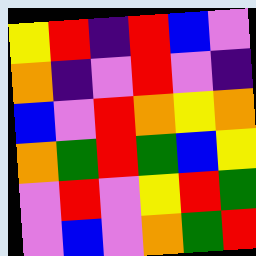[["yellow", "red", "indigo", "red", "blue", "violet"], ["orange", "indigo", "violet", "red", "violet", "indigo"], ["blue", "violet", "red", "orange", "yellow", "orange"], ["orange", "green", "red", "green", "blue", "yellow"], ["violet", "red", "violet", "yellow", "red", "green"], ["violet", "blue", "violet", "orange", "green", "red"]]